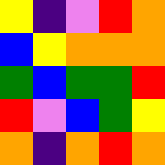[["yellow", "indigo", "violet", "red", "orange"], ["blue", "yellow", "orange", "orange", "orange"], ["green", "blue", "green", "green", "red"], ["red", "violet", "blue", "green", "yellow"], ["orange", "indigo", "orange", "red", "orange"]]